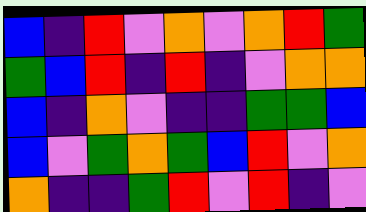[["blue", "indigo", "red", "violet", "orange", "violet", "orange", "red", "green"], ["green", "blue", "red", "indigo", "red", "indigo", "violet", "orange", "orange"], ["blue", "indigo", "orange", "violet", "indigo", "indigo", "green", "green", "blue"], ["blue", "violet", "green", "orange", "green", "blue", "red", "violet", "orange"], ["orange", "indigo", "indigo", "green", "red", "violet", "red", "indigo", "violet"]]